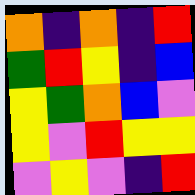[["orange", "indigo", "orange", "indigo", "red"], ["green", "red", "yellow", "indigo", "blue"], ["yellow", "green", "orange", "blue", "violet"], ["yellow", "violet", "red", "yellow", "yellow"], ["violet", "yellow", "violet", "indigo", "red"]]